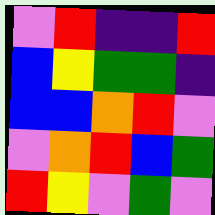[["violet", "red", "indigo", "indigo", "red"], ["blue", "yellow", "green", "green", "indigo"], ["blue", "blue", "orange", "red", "violet"], ["violet", "orange", "red", "blue", "green"], ["red", "yellow", "violet", "green", "violet"]]